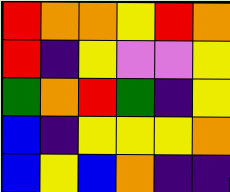[["red", "orange", "orange", "yellow", "red", "orange"], ["red", "indigo", "yellow", "violet", "violet", "yellow"], ["green", "orange", "red", "green", "indigo", "yellow"], ["blue", "indigo", "yellow", "yellow", "yellow", "orange"], ["blue", "yellow", "blue", "orange", "indigo", "indigo"]]